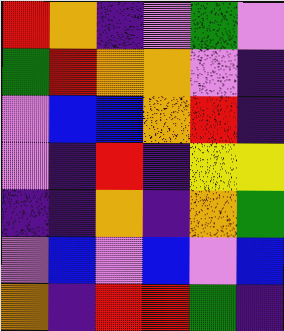[["red", "orange", "indigo", "violet", "green", "violet"], ["green", "red", "orange", "orange", "violet", "indigo"], ["violet", "blue", "blue", "orange", "red", "indigo"], ["violet", "indigo", "red", "indigo", "yellow", "yellow"], ["indigo", "indigo", "orange", "indigo", "orange", "green"], ["violet", "blue", "violet", "blue", "violet", "blue"], ["orange", "indigo", "red", "red", "green", "indigo"]]